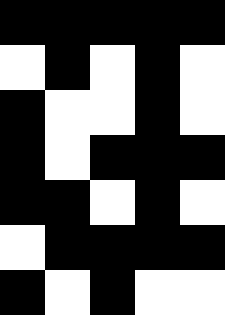[["black", "black", "black", "black", "black"], ["white", "black", "white", "black", "white"], ["black", "white", "white", "black", "white"], ["black", "white", "black", "black", "black"], ["black", "black", "white", "black", "white"], ["white", "black", "black", "black", "black"], ["black", "white", "black", "white", "white"]]